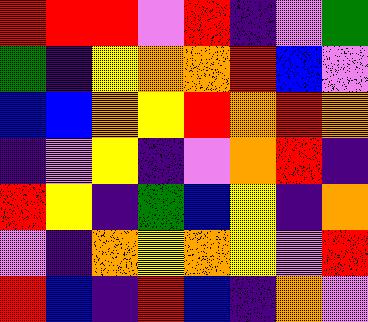[["red", "red", "red", "violet", "red", "indigo", "violet", "green"], ["green", "indigo", "yellow", "orange", "orange", "red", "blue", "violet"], ["blue", "blue", "orange", "yellow", "red", "orange", "red", "orange"], ["indigo", "violet", "yellow", "indigo", "violet", "orange", "red", "indigo"], ["red", "yellow", "indigo", "green", "blue", "yellow", "indigo", "orange"], ["violet", "indigo", "orange", "yellow", "orange", "yellow", "violet", "red"], ["red", "blue", "indigo", "red", "blue", "indigo", "orange", "violet"]]